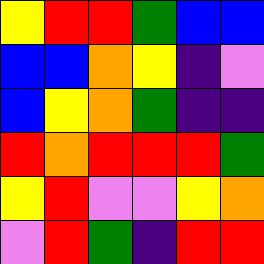[["yellow", "red", "red", "green", "blue", "blue"], ["blue", "blue", "orange", "yellow", "indigo", "violet"], ["blue", "yellow", "orange", "green", "indigo", "indigo"], ["red", "orange", "red", "red", "red", "green"], ["yellow", "red", "violet", "violet", "yellow", "orange"], ["violet", "red", "green", "indigo", "red", "red"]]